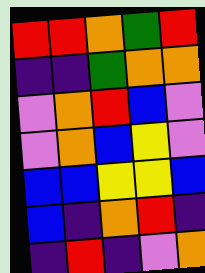[["red", "red", "orange", "green", "red"], ["indigo", "indigo", "green", "orange", "orange"], ["violet", "orange", "red", "blue", "violet"], ["violet", "orange", "blue", "yellow", "violet"], ["blue", "blue", "yellow", "yellow", "blue"], ["blue", "indigo", "orange", "red", "indigo"], ["indigo", "red", "indigo", "violet", "orange"]]